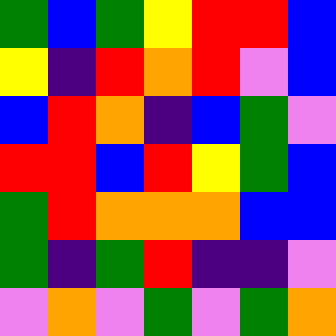[["green", "blue", "green", "yellow", "red", "red", "blue"], ["yellow", "indigo", "red", "orange", "red", "violet", "blue"], ["blue", "red", "orange", "indigo", "blue", "green", "violet"], ["red", "red", "blue", "red", "yellow", "green", "blue"], ["green", "red", "orange", "orange", "orange", "blue", "blue"], ["green", "indigo", "green", "red", "indigo", "indigo", "violet"], ["violet", "orange", "violet", "green", "violet", "green", "orange"]]